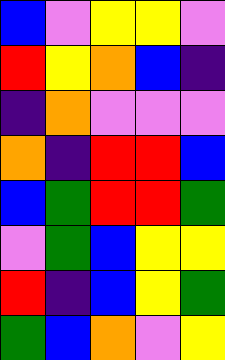[["blue", "violet", "yellow", "yellow", "violet"], ["red", "yellow", "orange", "blue", "indigo"], ["indigo", "orange", "violet", "violet", "violet"], ["orange", "indigo", "red", "red", "blue"], ["blue", "green", "red", "red", "green"], ["violet", "green", "blue", "yellow", "yellow"], ["red", "indigo", "blue", "yellow", "green"], ["green", "blue", "orange", "violet", "yellow"]]